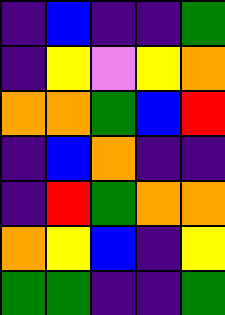[["indigo", "blue", "indigo", "indigo", "green"], ["indigo", "yellow", "violet", "yellow", "orange"], ["orange", "orange", "green", "blue", "red"], ["indigo", "blue", "orange", "indigo", "indigo"], ["indigo", "red", "green", "orange", "orange"], ["orange", "yellow", "blue", "indigo", "yellow"], ["green", "green", "indigo", "indigo", "green"]]